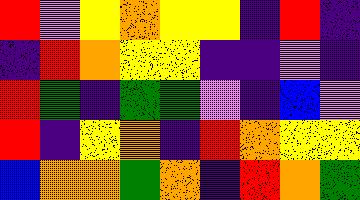[["red", "violet", "yellow", "orange", "yellow", "yellow", "indigo", "red", "indigo"], ["indigo", "red", "orange", "yellow", "yellow", "indigo", "indigo", "violet", "indigo"], ["red", "green", "indigo", "green", "green", "violet", "indigo", "blue", "violet"], ["red", "indigo", "yellow", "orange", "indigo", "red", "orange", "yellow", "yellow"], ["blue", "orange", "orange", "green", "orange", "indigo", "red", "orange", "green"]]